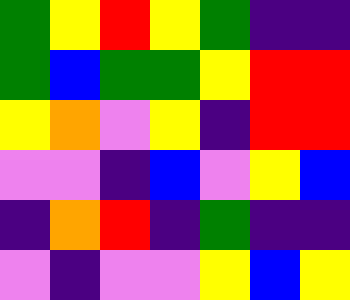[["green", "yellow", "red", "yellow", "green", "indigo", "indigo"], ["green", "blue", "green", "green", "yellow", "red", "red"], ["yellow", "orange", "violet", "yellow", "indigo", "red", "red"], ["violet", "violet", "indigo", "blue", "violet", "yellow", "blue"], ["indigo", "orange", "red", "indigo", "green", "indigo", "indigo"], ["violet", "indigo", "violet", "violet", "yellow", "blue", "yellow"]]